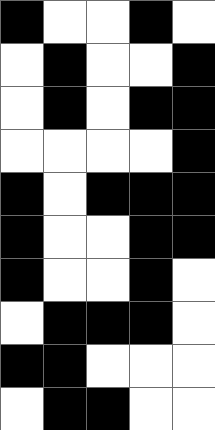[["black", "white", "white", "black", "white"], ["white", "black", "white", "white", "black"], ["white", "black", "white", "black", "black"], ["white", "white", "white", "white", "black"], ["black", "white", "black", "black", "black"], ["black", "white", "white", "black", "black"], ["black", "white", "white", "black", "white"], ["white", "black", "black", "black", "white"], ["black", "black", "white", "white", "white"], ["white", "black", "black", "white", "white"]]